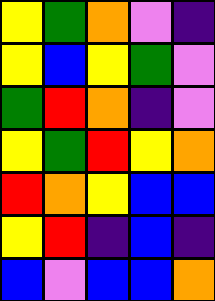[["yellow", "green", "orange", "violet", "indigo"], ["yellow", "blue", "yellow", "green", "violet"], ["green", "red", "orange", "indigo", "violet"], ["yellow", "green", "red", "yellow", "orange"], ["red", "orange", "yellow", "blue", "blue"], ["yellow", "red", "indigo", "blue", "indigo"], ["blue", "violet", "blue", "blue", "orange"]]